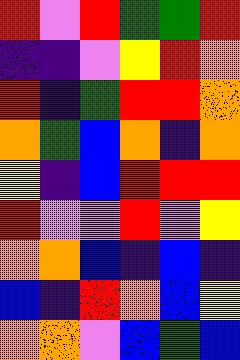[["red", "violet", "red", "green", "green", "red"], ["indigo", "indigo", "violet", "yellow", "red", "orange"], ["red", "indigo", "green", "red", "red", "orange"], ["orange", "green", "blue", "orange", "indigo", "orange"], ["yellow", "indigo", "blue", "red", "red", "red"], ["red", "violet", "violet", "red", "violet", "yellow"], ["orange", "orange", "blue", "indigo", "blue", "indigo"], ["blue", "indigo", "red", "orange", "blue", "yellow"], ["orange", "orange", "violet", "blue", "green", "blue"]]